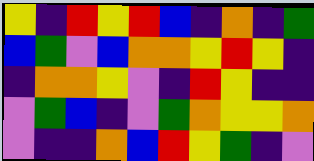[["yellow", "indigo", "red", "yellow", "red", "blue", "indigo", "orange", "indigo", "green"], ["blue", "green", "violet", "blue", "orange", "orange", "yellow", "red", "yellow", "indigo"], ["indigo", "orange", "orange", "yellow", "violet", "indigo", "red", "yellow", "indigo", "indigo"], ["violet", "green", "blue", "indigo", "violet", "green", "orange", "yellow", "yellow", "orange"], ["violet", "indigo", "indigo", "orange", "blue", "red", "yellow", "green", "indigo", "violet"]]